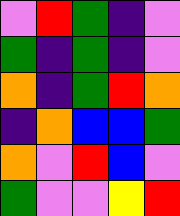[["violet", "red", "green", "indigo", "violet"], ["green", "indigo", "green", "indigo", "violet"], ["orange", "indigo", "green", "red", "orange"], ["indigo", "orange", "blue", "blue", "green"], ["orange", "violet", "red", "blue", "violet"], ["green", "violet", "violet", "yellow", "red"]]